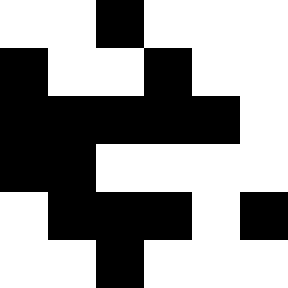[["white", "white", "black", "white", "white", "white"], ["black", "white", "white", "black", "white", "white"], ["black", "black", "black", "black", "black", "white"], ["black", "black", "white", "white", "white", "white"], ["white", "black", "black", "black", "white", "black"], ["white", "white", "black", "white", "white", "white"]]